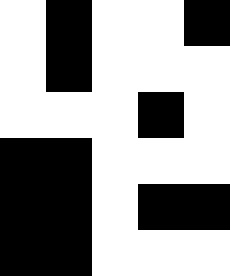[["white", "black", "white", "white", "black"], ["white", "black", "white", "white", "white"], ["white", "white", "white", "black", "white"], ["black", "black", "white", "white", "white"], ["black", "black", "white", "black", "black"], ["black", "black", "white", "white", "white"]]